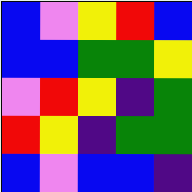[["blue", "violet", "yellow", "red", "blue"], ["blue", "blue", "green", "green", "yellow"], ["violet", "red", "yellow", "indigo", "green"], ["red", "yellow", "indigo", "green", "green"], ["blue", "violet", "blue", "blue", "indigo"]]